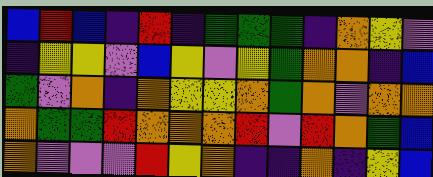[["blue", "red", "blue", "indigo", "red", "indigo", "green", "green", "green", "indigo", "orange", "yellow", "violet"], ["indigo", "yellow", "yellow", "violet", "blue", "yellow", "violet", "yellow", "green", "orange", "orange", "indigo", "blue"], ["green", "violet", "orange", "indigo", "orange", "yellow", "yellow", "orange", "green", "orange", "violet", "orange", "orange"], ["orange", "green", "green", "red", "orange", "orange", "orange", "red", "violet", "red", "orange", "green", "blue"], ["orange", "violet", "violet", "violet", "red", "yellow", "orange", "indigo", "indigo", "orange", "indigo", "yellow", "blue"]]